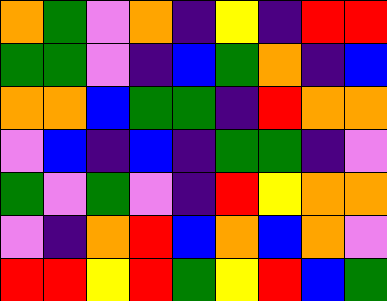[["orange", "green", "violet", "orange", "indigo", "yellow", "indigo", "red", "red"], ["green", "green", "violet", "indigo", "blue", "green", "orange", "indigo", "blue"], ["orange", "orange", "blue", "green", "green", "indigo", "red", "orange", "orange"], ["violet", "blue", "indigo", "blue", "indigo", "green", "green", "indigo", "violet"], ["green", "violet", "green", "violet", "indigo", "red", "yellow", "orange", "orange"], ["violet", "indigo", "orange", "red", "blue", "orange", "blue", "orange", "violet"], ["red", "red", "yellow", "red", "green", "yellow", "red", "blue", "green"]]